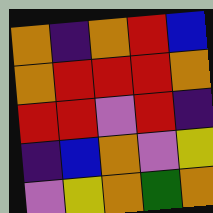[["orange", "indigo", "orange", "red", "blue"], ["orange", "red", "red", "red", "orange"], ["red", "red", "violet", "red", "indigo"], ["indigo", "blue", "orange", "violet", "yellow"], ["violet", "yellow", "orange", "green", "orange"]]